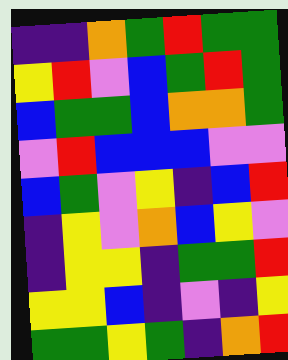[["indigo", "indigo", "orange", "green", "red", "green", "green"], ["yellow", "red", "violet", "blue", "green", "red", "green"], ["blue", "green", "green", "blue", "orange", "orange", "green"], ["violet", "red", "blue", "blue", "blue", "violet", "violet"], ["blue", "green", "violet", "yellow", "indigo", "blue", "red"], ["indigo", "yellow", "violet", "orange", "blue", "yellow", "violet"], ["indigo", "yellow", "yellow", "indigo", "green", "green", "red"], ["yellow", "yellow", "blue", "indigo", "violet", "indigo", "yellow"], ["green", "green", "yellow", "green", "indigo", "orange", "red"]]